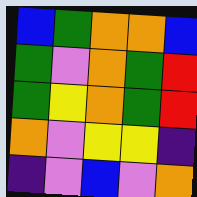[["blue", "green", "orange", "orange", "blue"], ["green", "violet", "orange", "green", "red"], ["green", "yellow", "orange", "green", "red"], ["orange", "violet", "yellow", "yellow", "indigo"], ["indigo", "violet", "blue", "violet", "orange"]]